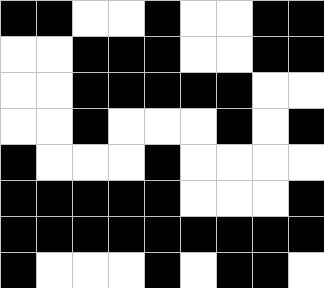[["black", "black", "white", "white", "black", "white", "white", "black", "black"], ["white", "white", "black", "black", "black", "white", "white", "black", "black"], ["white", "white", "black", "black", "black", "black", "black", "white", "white"], ["white", "white", "black", "white", "white", "white", "black", "white", "black"], ["black", "white", "white", "white", "black", "white", "white", "white", "white"], ["black", "black", "black", "black", "black", "white", "white", "white", "black"], ["black", "black", "black", "black", "black", "black", "black", "black", "black"], ["black", "white", "white", "white", "black", "white", "black", "black", "white"]]